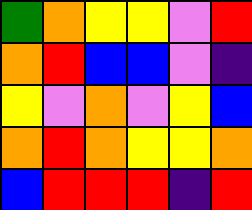[["green", "orange", "yellow", "yellow", "violet", "red"], ["orange", "red", "blue", "blue", "violet", "indigo"], ["yellow", "violet", "orange", "violet", "yellow", "blue"], ["orange", "red", "orange", "yellow", "yellow", "orange"], ["blue", "red", "red", "red", "indigo", "red"]]